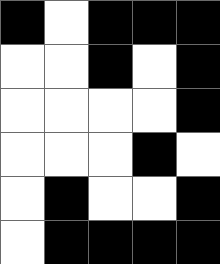[["black", "white", "black", "black", "black"], ["white", "white", "black", "white", "black"], ["white", "white", "white", "white", "black"], ["white", "white", "white", "black", "white"], ["white", "black", "white", "white", "black"], ["white", "black", "black", "black", "black"]]